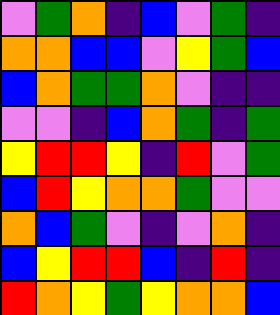[["violet", "green", "orange", "indigo", "blue", "violet", "green", "indigo"], ["orange", "orange", "blue", "blue", "violet", "yellow", "green", "blue"], ["blue", "orange", "green", "green", "orange", "violet", "indigo", "indigo"], ["violet", "violet", "indigo", "blue", "orange", "green", "indigo", "green"], ["yellow", "red", "red", "yellow", "indigo", "red", "violet", "green"], ["blue", "red", "yellow", "orange", "orange", "green", "violet", "violet"], ["orange", "blue", "green", "violet", "indigo", "violet", "orange", "indigo"], ["blue", "yellow", "red", "red", "blue", "indigo", "red", "indigo"], ["red", "orange", "yellow", "green", "yellow", "orange", "orange", "blue"]]